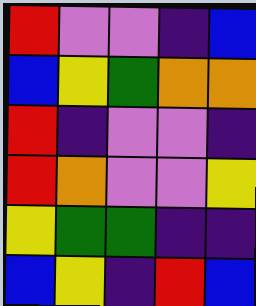[["red", "violet", "violet", "indigo", "blue"], ["blue", "yellow", "green", "orange", "orange"], ["red", "indigo", "violet", "violet", "indigo"], ["red", "orange", "violet", "violet", "yellow"], ["yellow", "green", "green", "indigo", "indigo"], ["blue", "yellow", "indigo", "red", "blue"]]